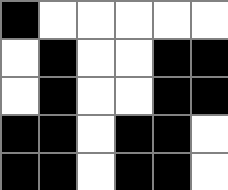[["black", "white", "white", "white", "white", "white"], ["white", "black", "white", "white", "black", "black"], ["white", "black", "white", "white", "black", "black"], ["black", "black", "white", "black", "black", "white"], ["black", "black", "white", "black", "black", "white"]]